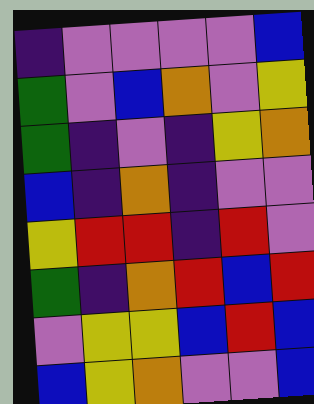[["indigo", "violet", "violet", "violet", "violet", "blue"], ["green", "violet", "blue", "orange", "violet", "yellow"], ["green", "indigo", "violet", "indigo", "yellow", "orange"], ["blue", "indigo", "orange", "indigo", "violet", "violet"], ["yellow", "red", "red", "indigo", "red", "violet"], ["green", "indigo", "orange", "red", "blue", "red"], ["violet", "yellow", "yellow", "blue", "red", "blue"], ["blue", "yellow", "orange", "violet", "violet", "blue"]]